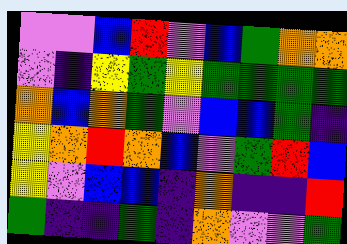[["violet", "violet", "blue", "red", "violet", "blue", "green", "orange", "orange"], ["violet", "indigo", "yellow", "green", "yellow", "green", "green", "green", "green"], ["orange", "blue", "orange", "green", "violet", "blue", "blue", "green", "indigo"], ["yellow", "orange", "red", "orange", "blue", "violet", "green", "red", "blue"], ["yellow", "violet", "blue", "blue", "indigo", "orange", "indigo", "indigo", "red"], ["green", "indigo", "indigo", "green", "indigo", "orange", "violet", "violet", "green"]]